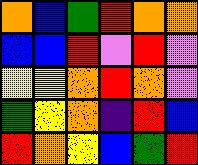[["orange", "blue", "green", "red", "orange", "orange"], ["blue", "blue", "red", "violet", "red", "violet"], ["yellow", "yellow", "orange", "red", "orange", "violet"], ["green", "yellow", "orange", "indigo", "red", "blue"], ["red", "orange", "yellow", "blue", "green", "red"]]